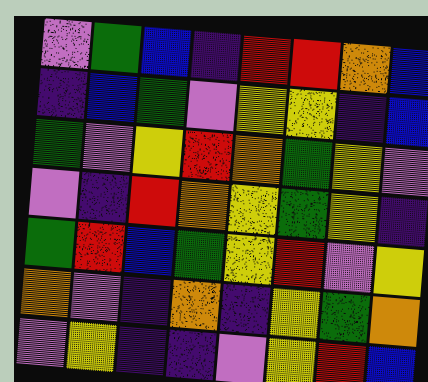[["violet", "green", "blue", "indigo", "red", "red", "orange", "blue"], ["indigo", "blue", "green", "violet", "yellow", "yellow", "indigo", "blue"], ["green", "violet", "yellow", "red", "orange", "green", "yellow", "violet"], ["violet", "indigo", "red", "orange", "yellow", "green", "yellow", "indigo"], ["green", "red", "blue", "green", "yellow", "red", "violet", "yellow"], ["orange", "violet", "indigo", "orange", "indigo", "yellow", "green", "orange"], ["violet", "yellow", "indigo", "indigo", "violet", "yellow", "red", "blue"]]